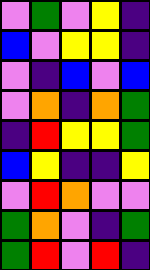[["violet", "green", "violet", "yellow", "indigo"], ["blue", "violet", "yellow", "yellow", "indigo"], ["violet", "indigo", "blue", "violet", "blue"], ["violet", "orange", "indigo", "orange", "green"], ["indigo", "red", "yellow", "yellow", "green"], ["blue", "yellow", "indigo", "indigo", "yellow"], ["violet", "red", "orange", "violet", "violet"], ["green", "orange", "violet", "indigo", "green"], ["green", "red", "violet", "red", "indigo"]]